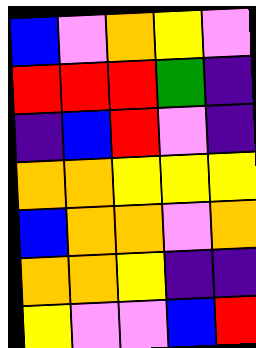[["blue", "violet", "orange", "yellow", "violet"], ["red", "red", "red", "green", "indigo"], ["indigo", "blue", "red", "violet", "indigo"], ["orange", "orange", "yellow", "yellow", "yellow"], ["blue", "orange", "orange", "violet", "orange"], ["orange", "orange", "yellow", "indigo", "indigo"], ["yellow", "violet", "violet", "blue", "red"]]